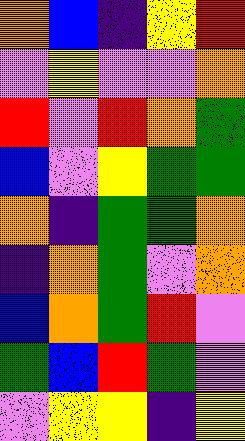[["orange", "blue", "indigo", "yellow", "red"], ["violet", "yellow", "violet", "violet", "orange"], ["red", "violet", "red", "orange", "green"], ["blue", "violet", "yellow", "green", "green"], ["orange", "indigo", "green", "green", "orange"], ["indigo", "orange", "green", "violet", "orange"], ["blue", "orange", "green", "red", "violet"], ["green", "blue", "red", "green", "violet"], ["violet", "yellow", "yellow", "indigo", "yellow"]]